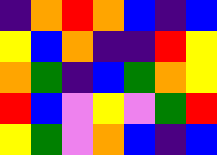[["indigo", "orange", "red", "orange", "blue", "indigo", "blue"], ["yellow", "blue", "orange", "indigo", "indigo", "red", "yellow"], ["orange", "green", "indigo", "blue", "green", "orange", "yellow"], ["red", "blue", "violet", "yellow", "violet", "green", "red"], ["yellow", "green", "violet", "orange", "blue", "indigo", "blue"]]